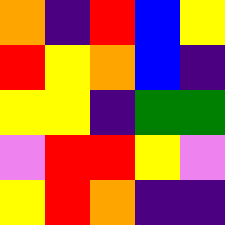[["orange", "indigo", "red", "blue", "yellow"], ["red", "yellow", "orange", "blue", "indigo"], ["yellow", "yellow", "indigo", "green", "green"], ["violet", "red", "red", "yellow", "violet"], ["yellow", "red", "orange", "indigo", "indigo"]]